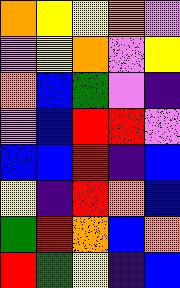[["orange", "yellow", "yellow", "orange", "violet"], ["violet", "yellow", "orange", "violet", "yellow"], ["orange", "blue", "green", "violet", "indigo"], ["violet", "blue", "red", "red", "violet"], ["blue", "blue", "red", "indigo", "blue"], ["yellow", "indigo", "red", "orange", "blue"], ["green", "red", "orange", "blue", "orange"], ["red", "green", "yellow", "indigo", "blue"]]